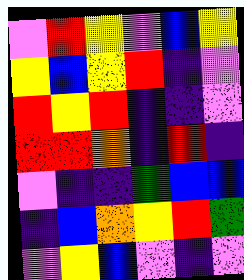[["violet", "red", "yellow", "violet", "blue", "yellow"], ["yellow", "blue", "yellow", "red", "indigo", "violet"], ["red", "yellow", "red", "indigo", "indigo", "violet"], ["red", "red", "orange", "indigo", "red", "indigo"], ["violet", "indigo", "indigo", "green", "blue", "blue"], ["indigo", "blue", "orange", "yellow", "red", "green"], ["violet", "yellow", "blue", "violet", "indigo", "violet"]]